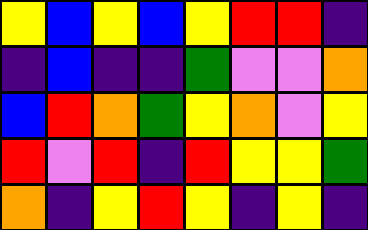[["yellow", "blue", "yellow", "blue", "yellow", "red", "red", "indigo"], ["indigo", "blue", "indigo", "indigo", "green", "violet", "violet", "orange"], ["blue", "red", "orange", "green", "yellow", "orange", "violet", "yellow"], ["red", "violet", "red", "indigo", "red", "yellow", "yellow", "green"], ["orange", "indigo", "yellow", "red", "yellow", "indigo", "yellow", "indigo"]]